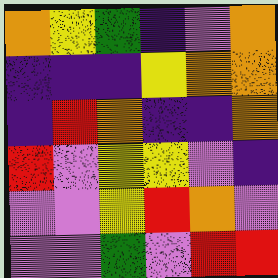[["orange", "yellow", "green", "indigo", "violet", "orange"], ["indigo", "indigo", "indigo", "yellow", "orange", "orange"], ["indigo", "red", "orange", "indigo", "indigo", "orange"], ["red", "violet", "yellow", "yellow", "violet", "indigo"], ["violet", "violet", "yellow", "red", "orange", "violet"], ["violet", "violet", "green", "violet", "red", "red"]]